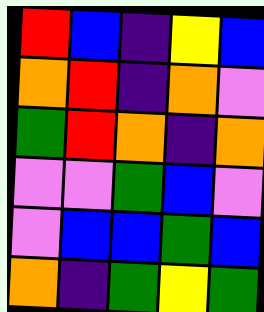[["red", "blue", "indigo", "yellow", "blue"], ["orange", "red", "indigo", "orange", "violet"], ["green", "red", "orange", "indigo", "orange"], ["violet", "violet", "green", "blue", "violet"], ["violet", "blue", "blue", "green", "blue"], ["orange", "indigo", "green", "yellow", "green"]]